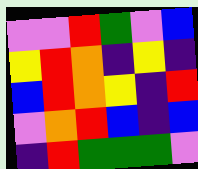[["violet", "violet", "red", "green", "violet", "blue"], ["yellow", "red", "orange", "indigo", "yellow", "indigo"], ["blue", "red", "orange", "yellow", "indigo", "red"], ["violet", "orange", "red", "blue", "indigo", "blue"], ["indigo", "red", "green", "green", "green", "violet"]]